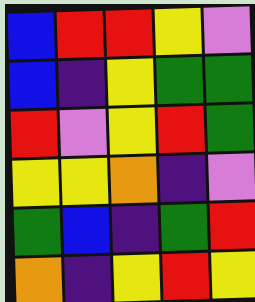[["blue", "red", "red", "yellow", "violet"], ["blue", "indigo", "yellow", "green", "green"], ["red", "violet", "yellow", "red", "green"], ["yellow", "yellow", "orange", "indigo", "violet"], ["green", "blue", "indigo", "green", "red"], ["orange", "indigo", "yellow", "red", "yellow"]]